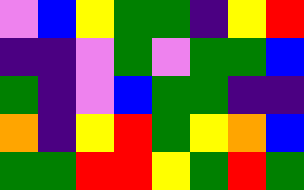[["violet", "blue", "yellow", "green", "green", "indigo", "yellow", "red"], ["indigo", "indigo", "violet", "green", "violet", "green", "green", "blue"], ["green", "indigo", "violet", "blue", "green", "green", "indigo", "indigo"], ["orange", "indigo", "yellow", "red", "green", "yellow", "orange", "blue"], ["green", "green", "red", "red", "yellow", "green", "red", "green"]]